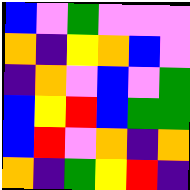[["blue", "violet", "green", "violet", "violet", "violet"], ["orange", "indigo", "yellow", "orange", "blue", "violet"], ["indigo", "orange", "violet", "blue", "violet", "green"], ["blue", "yellow", "red", "blue", "green", "green"], ["blue", "red", "violet", "orange", "indigo", "orange"], ["orange", "indigo", "green", "yellow", "red", "indigo"]]